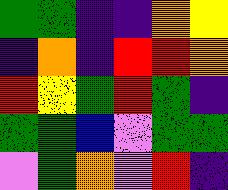[["green", "green", "indigo", "indigo", "orange", "yellow"], ["indigo", "orange", "indigo", "red", "red", "orange"], ["red", "yellow", "green", "red", "green", "indigo"], ["green", "green", "blue", "violet", "green", "green"], ["violet", "green", "orange", "violet", "red", "indigo"]]